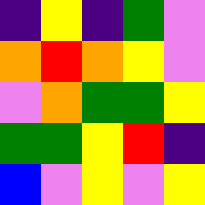[["indigo", "yellow", "indigo", "green", "violet"], ["orange", "red", "orange", "yellow", "violet"], ["violet", "orange", "green", "green", "yellow"], ["green", "green", "yellow", "red", "indigo"], ["blue", "violet", "yellow", "violet", "yellow"]]